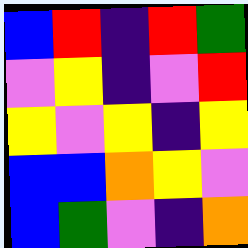[["blue", "red", "indigo", "red", "green"], ["violet", "yellow", "indigo", "violet", "red"], ["yellow", "violet", "yellow", "indigo", "yellow"], ["blue", "blue", "orange", "yellow", "violet"], ["blue", "green", "violet", "indigo", "orange"]]